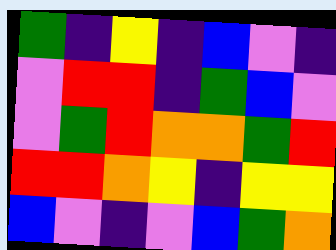[["green", "indigo", "yellow", "indigo", "blue", "violet", "indigo"], ["violet", "red", "red", "indigo", "green", "blue", "violet"], ["violet", "green", "red", "orange", "orange", "green", "red"], ["red", "red", "orange", "yellow", "indigo", "yellow", "yellow"], ["blue", "violet", "indigo", "violet", "blue", "green", "orange"]]